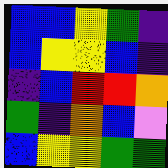[["blue", "blue", "yellow", "green", "indigo"], ["blue", "yellow", "yellow", "blue", "indigo"], ["indigo", "blue", "red", "red", "orange"], ["green", "indigo", "orange", "blue", "violet"], ["blue", "yellow", "yellow", "green", "green"]]